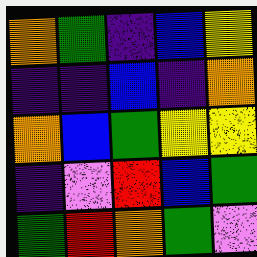[["orange", "green", "indigo", "blue", "yellow"], ["indigo", "indigo", "blue", "indigo", "orange"], ["orange", "blue", "green", "yellow", "yellow"], ["indigo", "violet", "red", "blue", "green"], ["green", "red", "orange", "green", "violet"]]